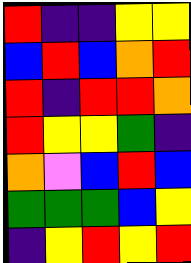[["red", "indigo", "indigo", "yellow", "yellow"], ["blue", "red", "blue", "orange", "red"], ["red", "indigo", "red", "red", "orange"], ["red", "yellow", "yellow", "green", "indigo"], ["orange", "violet", "blue", "red", "blue"], ["green", "green", "green", "blue", "yellow"], ["indigo", "yellow", "red", "yellow", "red"]]